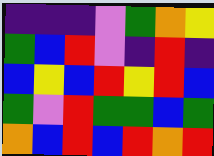[["indigo", "indigo", "indigo", "violet", "green", "orange", "yellow"], ["green", "blue", "red", "violet", "indigo", "red", "indigo"], ["blue", "yellow", "blue", "red", "yellow", "red", "blue"], ["green", "violet", "red", "green", "green", "blue", "green"], ["orange", "blue", "red", "blue", "red", "orange", "red"]]